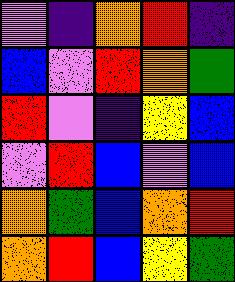[["violet", "indigo", "orange", "red", "indigo"], ["blue", "violet", "red", "orange", "green"], ["red", "violet", "indigo", "yellow", "blue"], ["violet", "red", "blue", "violet", "blue"], ["orange", "green", "blue", "orange", "red"], ["orange", "red", "blue", "yellow", "green"]]